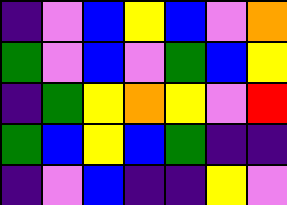[["indigo", "violet", "blue", "yellow", "blue", "violet", "orange"], ["green", "violet", "blue", "violet", "green", "blue", "yellow"], ["indigo", "green", "yellow", "orange", "yellow", "violet", "red"], ["green", "blue", "yellow", "blue", "green", "indigo", "indigo"], ["indigo", "violet", "blue", "indigo", "indigo", "yellow", "violet"]]